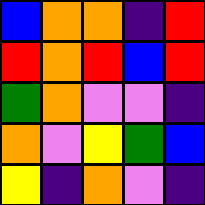[["blue", "orange", "orange", "indigo", "red"], ["red", "orange", "red", "blue", "red"], ["green", "orange", "violet", "violet", "indigo"], ["orange", "violet", "yellow", "green", "blue"], ["yellow", "indigo", "orange", "violet", "indigo"]]